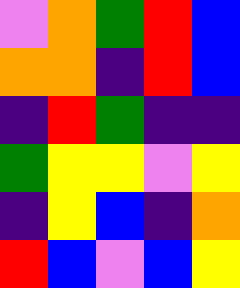[["violet", "orange", "green", "red", "blue"], ["orange", "orange", "indigo", "red", "blue"], ["indigo", "red", "green", "indigo", "indigo"], ["green", "yellow", "yellow", "violet", "yellow"], ["indigo", "yellow", "blue", "indigo", "orange"], ["red", "blue", "violet", "blue", "yellow"]]